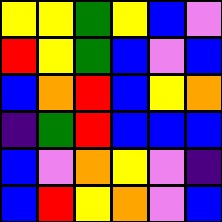[["yellow", "yellow", "green", "yellow", "blue", "violet"], ["red", "yellow", "green", "blue", "violet", "blue"], ["blue", "orange", "red", "blue", "yellow", "orange"], ["indigo", "green", "red", "blue", "blue", "blue"], ["blue", "violet", "orange", "yellow", "violet", "indigo"], ["blue", "red", "yellow", "orange", "violet", "blue"]]